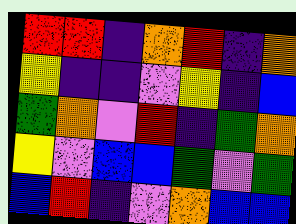[["red", "red", "indigo", "orange", "red", "indigo", "orange"], ["yellow", "indigo", "indigo", "violet", "yellow", "indigo", "blue"], ["green", "orange", "violet", "red", "indigo", "green", "orange"], ["yellow", "violet", "blue", "blue", "green", "violet", "green"], ["blue", "red", "indigo", "violet", "orange", "blue", "blue"]]